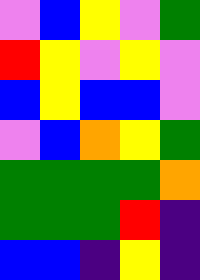[["violet", "blue", "yellow", "violet", "green"], ["red", "yellow", "violet", "yellow", "violet"], ["blue", "yellow", "blue", "blue", "violet"], ["violet", "blue", "orange", "yellow", "green"], ["green", "green", "green", "green", "orange"], ["green", "green", "green", "red", "indigo"], ["blue", "blue", "indigo", "yellow", "indigo"]]